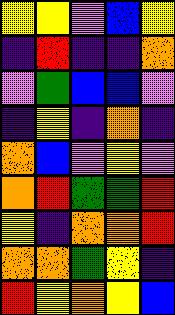[["yellow", "yellow", "violet", "blue", "yellow"], ["indigo", "red", "indigo", "indigo", "orange"], ["violet", "green", "blue", "blue", "violet"], ["indigo", "yellow", "indigo", "orange", "indigo"], ["orange", "blue", "violet", "yellow", "violet"], ["orange", "red", "green", "green", "red"], ["yellow", "indigo", "orange", "orange", "red"], ["orange", "orange", "green", "yellow", "indigo"], ["red", "yellow", "orange", "yellow", "blue"]]